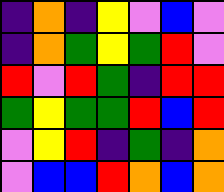[["indigo", "orange", "indigo", "yellow", "violet", "blue", "violet"], ["indigo", "orange", "green", "yellow", "green", "red", "violet"], ["red", "violet", "red", "green", "indigo", "red", "red"], ["green", "yellow", "green", "green", "red", "blue", "red"], ["violet", "yellow", "red", "indigo", "green", "indigo", "orange"], ["violet", "blue", "blue", "red", "orange", "blue", "orange"]]